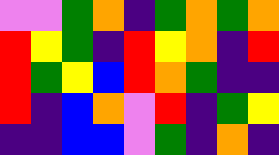[["violet", "violet", "green", "orange", "indigo", "green", "orange", "green", "orange"], ["red", "yellow", "green", "indigo", "red", "yellow", "orange", "indigo", "red"], ["red", "green", "yellow", "blue", "red", "orange", "green", "indigo", "indigo"], ["red", "indigo", "blue", "orange", "violet", "red", "indigo", "green", "yellow"], ["indigo", "indigo", "blue", "blue", "violet", "green", "indigo", "orange", "indigo"]]